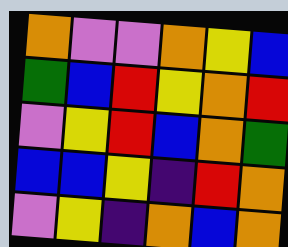[["orange", "violet", "violet", "orange", "yellow", "blue"], ["green", "blue", "red", "yellow", "orange", "red"], ["violet", "yellow", "red", "blue", "orange", "green"], ["blue", "blue", "yellow", "indigo", "red", "orange"], ["violet", "yellow", "indigo", "orange", "blue", "orange"]]